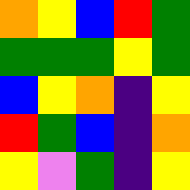[["orange", "yellow", "blue", "red", "green"], ["green", "green", "green", "yellow", "green"], ["blue", "yellow", "orange", "indigo", "yellow"], ["red", "green", "blue", "indigo", "orange"], ["yellow", "violet", "green", "indigo", "yellow"]]